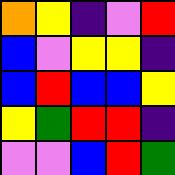[["orange", "yellow", "indigo", "violet", "red"], ["blue", "violet", "yellow", "yellow", "indigo"], ["blue", "red", "blue", "blue", "yellow"], ["yellow", "green", "red", "red", "indigo"], ["violet", "violet", "blue", "red", "green"]]